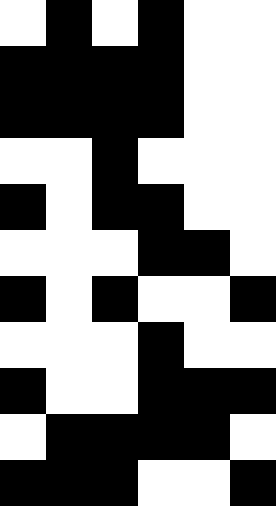[["white", "black", "white", "black", "white", "white"], ["black", "black", "black", "black", "white", "white"], ["black", "black", "black", "black", "white", "white"], ["white", "white", "black", "white", "white", "white"], ["black", "white", "black", "black", "white", "white"], ["white", "white", "white", "black", "black", "white"], ["black", "white", "black", "white", "white", "black"], ["white", "white", "white", "black", "white", "white"], ["black", "white", "white", "black", "black", "black"], ["white", "black", "black", "black", "black", "white"], ["black", "black", "black", "white", "white", "black"]]